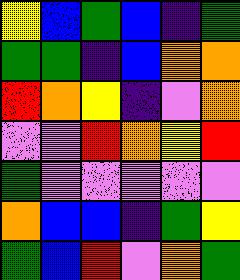[["yellow", "blue", "green", "blue", "indigo", "green"], ["green", "green", "indigo", "blue", "orange", "orange"], ["red", "orange", "yellow", "indigo", "violet", "orange"], ["violet", "violet", "red", "orange", "yellow", "red"], ["green", "violet", "violet", "violet", "violet", "violet"], ["orange", "blue", "blue", "indigo", "green", "yellow"], ["green", "blue", "red", "violet", "orange", "green"]]